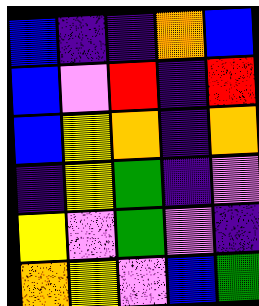[["blue", "indigo", "indigo", "orange", "blue"], ["blue", "violet", "red", "indigo", "red"], ["blue", "yellow", "orange", "indigo", "orange"], ["indigo", "yellow", "green", "indigo", "violet"], ["yellow", "violet", "green", "violet", "indigo"], ["orange", "yellow", "violet", "blue", "green"]]